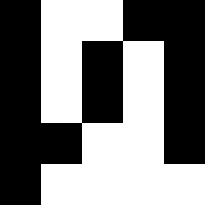[["black", "white", "white", "black", "black"], ["black", "white", "black", "white", "black"], ["black", "white", "black", "white", "black"], ["black", "black", "white", "white", "black"], ["black", "white", "white", "white", "white"]]